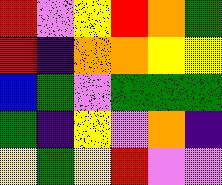[["red", "violet", "yellow", "red", "orange", "green"], ["red", "indigo", "orange", "orange", "yellow", "yellow"], ["blue", "green", "violet", "green", "green", "green"], ["green", "indigo", "yellow", "violet", "orange", "indigo"], ["yellow", "green", "yellow", "red", "violet", "violet"]]